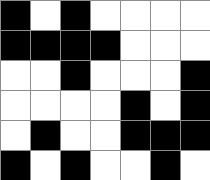[["black", "white", "black", "white", "white", "white", "white"], ["black", "black", "black", "black", "white", "white", "white"], ["white", "white", "black", "white", "white", "white", "black"], ["white", "white", "white", "white", "black", "white", "black"], ["white", "black", "white", "white", "black", "black", "black"], ["black", "white", "black", "white", "white", "black", "white"]]